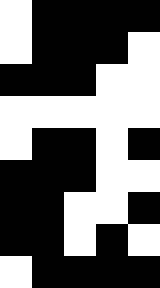[["white", "black", "black", "black", "black"], ["white", "black", "black", "black", "white"], ["black", "black", "black", "white", "white"], ["white", "white", "white", "white", "white"], ["white", "black", "black", "white", "black"], ["black", "black", "black", "white", "white"], ["black", "black", "white", "white", "black"], ["black", "black", "white", "black", "white"], ["white", "black", "black", "black", "black"]]